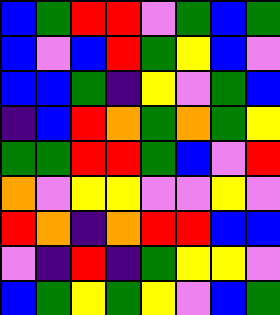[["blue", "green", "red", "red", "violet", "green", "blue", "green"], ["blue", "violet", "blue", "red", "green", "yellow", "blue", "violet"], ["blue", "blue", "green", "indigo", "yellow", "violet", "green", "blue"], ["indigo", "blue", "red", "orange", "green", "orange", "green", "yellow"], ["green", "green", "red", "red", "green", "blue", "violet", "red"], ["orange", "violet", "yellow", "yellow", "violet", "violet", "yellow", "violet"], ["red", "orange", "indigo", "orange", "red", "red", "blue", "blue"], ["violet", "indigo", "red", "indigo", "green", "yellow", "yellow", "violet"], ["blue", "green", "yellow", "green", "yellow", "violet", "blue", "green"]]